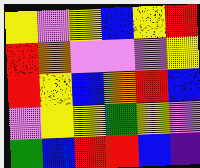[["yellow", "violet", "yellow", "blue", "yellow", "red"], ["red", "orange", "violet", "violet", "violet", "yellow"], ["red", "yellow", "blue", "orange", "red", "blue"], ["violet", "yellow", "yellow", "green", "yellow", "violet"], ["green", "blue", "red", "red", "blue", "indigo"]]